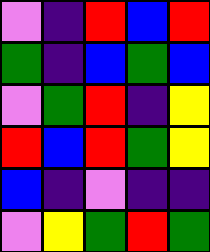[["violet", "indigo", "red", "blue", "red"], ["green", "indigo", "blue", "green", "blue"], ["violet", "green", "red", "indigo", "yellow"], ["red", "blue", "red", "green", "yellow"], ["blue", "indigo", "violet", "indigo", "indigo"], ["violet", "yellow", "green", "red", "green"]]